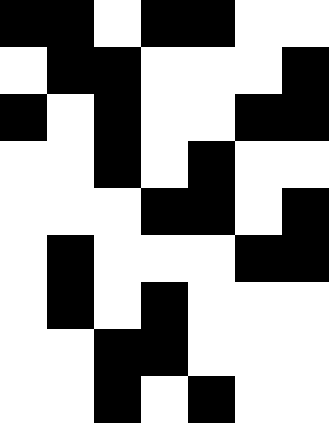[["black", "black", "white", "black", "black", "white", "white"], ["white", "black", "black", "white", "white", "white", "black"], ["black", "white", "black", "white", "white", "black", "black"], ["white", "white", "black", "white", "black", "white", "white"], ["white", "white", "white", "black", "black", "white", "black"], ["white", "black", "white", "white", "white", "black", "black"], ["white", "black", "white", "black", "white", "white", "white"], ["white", "white", "black", "black", "white", "white", "white"], ["white", "white", "black", "white", "black", "white", "white"]]